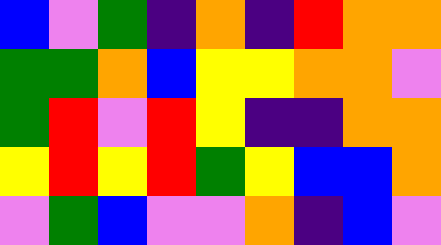[["blue", "violet", "green", "indigo", "orange", "indigo", "red", "orange", "orange"], ["green", "green", "orange", "blue", "yellow", "yellow", "orange", "orange", "violet"], ["green", "red", "violet", "red", "yellow", "indigo", "indigo", "orange", "orange"], ["yellow", "red", "yellow", "red", "green", "yellow", "blue", "blue", "orange"], ["violet", "green", "blue", "violet", "violet", "orange", "indigo", "blue", "violet"]]